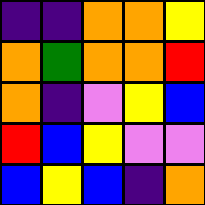[["indigo", "indigo", "orange", "orange", "yellow"], ["orange", "green", "orange", "orange", "red"], ["orange", "indigo", "violet", "yellow", "blue"], ["red", "blue", "yellow", "violet", "violet"], ["blue", "yellow", "blue", "indigo", "orange"]]